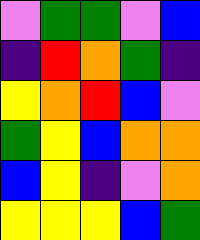[["violet", "green", "green", "violet", "blue"], ["indigo", "red", "orange", "green", "indigo"], ["yellow", "orange", "red", "blue", "violet"], ["green", "yellow", "blue", "orange", "orange"], ["blue", "yellow", "indigo", "violet", "orange"], ["yellow", "yellow", "yellow", "blue", "green"]]